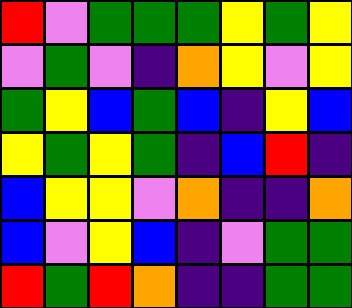[["red", "violet", "green", "green", "green", "yellow", "green", "yellow"], ["violet", "green", "violet", "indigo", "orange", "yellow", "violet", "yellow"], ["green", "yellow", "blue", "green", "blue", "indigo", "yellow", "blue"], ["yellow", "green", "yellow", "green", "indigo", "blue", "red", "indigo"], ["blue", "yellow", "yellow", "violet", "orange", "indigo", "indigo", "orange"], ["blue", "violet", "yellow", "blue", "indigo", "violet", "green", "green"], ["red", "green", "red", "orange", "indigo", "indigo", "green", "green"]]